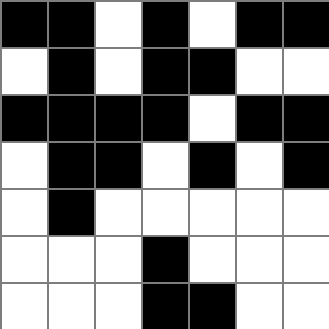[["black", "black", "white", "black", "white", "black", "black"], ["white", "black", "white", "black", "black", "white", "white"], ["black", "black", "black", "black", "white", "black", "black"], ["white", "black", "black", "white", "black", "white", "black"], ["white", "black", "white", "white", "white", "white", "white"], ["white", "white", "white", "black", "white", "white", "white"], ["white", "white", "white", "black", "black", "white", "white"]]